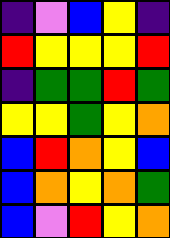[["indigo", "violet", "blue", "yellow", "indigo"], ["red", "yellow", "yellow", "yellow", "red"], ["indigo", "green", "green", "red", "green"], ["yellow", "yellow", "green", "yellow", "orange"], ["blue", "red", "orange", "yellow", "blue"], ["blue", "orange", "yellow", "orange", "green"], ["blue", "violet", "red", "yellow", "orange"]]